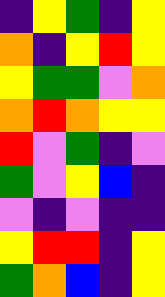[["indigo", "yellow", "green", "indigo", "yellow"], ["orange", "indigo", "yellow", "red", "yellow"], ["yellow", "green", "green", "violet", "orange"], ["orange", "red", "orange", "yellow", "yellow"], ["red", "violet", "green", "indigo", "violet"], ["green", "violet", "yellow", "blue", "indigo"], ["violet", "indigo", "violet", "indigo", "indigo"], ["yellow", "red", "red", "indigo", "yellow"], ["green", "orange", "blue", "indigo", "yellow"]]